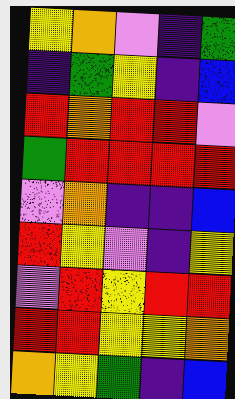[["yellow", "orange", "violet", "indigo", "green"], ["indigo", "green", "yellow", "indigo", "blue"], ["red", "orange", "red", "red", "violet"], ["green", "red", "red", "red", "red"], ["violet", "orange", "indigo", "indigo", "blue"], ["red", "yellow", "violet", "indigo", "yellow"], ["violet", "red", "yellow", "red", "red"], ["red", "red", "yellow", "yellow", "orange"], ["orange", "yellow", "green", "indigo", "blue"]]